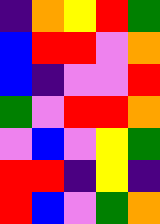[["indigo", "orange", "yellow", "red", "green"], ["blue", "red", "red", "violet", "orange"], ["blue", "indigo", "violet", "violet", "red"], ["green", "violet", "red", "red", "orange"], ["violet", "blue", "violet", "yellow", "green"], ["red", "red", "indigo", "yellow", "indigo"], ["red", "blue", "violet", "green", "orange"]]